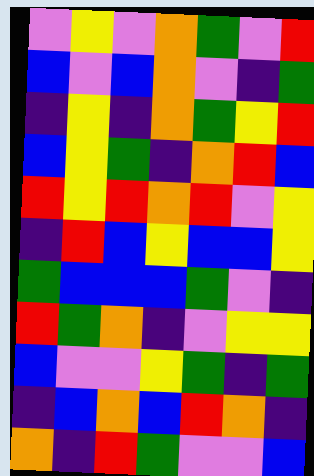[["violet", "yellow", "violet", "orange", "green", "violet", "red"], ["blue", "violet", "blue", "orange", "violet", "indigo", "green"], ["indigo", "yellow", "indigo", "orange", "green", "yellow", "red"], ["blue", "yellow", "green", "indigo", "orange", "red", "blue"], ["red", "yellow", "red", "orange", "red", "violet", "yellow"], ["indigo", "red", "blue", "yellow", "blue", "blue", "yellow"], ["green", "blue", "blue", "blue", "green", "violet", "indigo"], ["red", "green", "orange", "indigo", "violet", "yellow", "yellow"], ["blue", "violet", "violet", "yellow", "green", "indigo", "green"], ["indigo", "blue", "orange", "blue", "red", "orange", "indigo"], ["orange", "indigo", "red", "green", "violet", "violet", "blue"]]